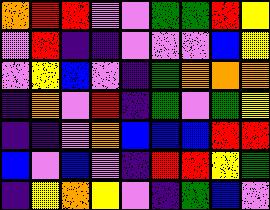[["orange", "red", "red", "violet", "violet", "green", "green", "red", "yellow"], ["violet", "red", "indigo", "indigo", "violet", "violet", "violet", "blue", "yellow"], ["violet", "yellow", "blue", "violet", "indigo", "green", "orange", "orange", "orange"], ["indigo", "orange", "violet", "red", "indigo", "green", "violet", "green", "yellow"], ["indigo", "indigo", "violet", "orange", "blue", "blue", "blue", "red", "red"], ["blue", "violet", "blue", "violet", "indigo", "red", "red", "yellow", "green"], ["indigo", "yellow", "orange", "yellow", "violet", "indigo", "green", "blue", "violet"]]